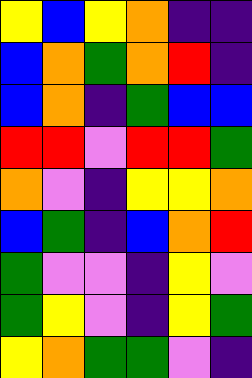[["yellow", "blue", "yellow", "orange", "indigo", "indigo"], ["blue", "orange", "green", "orange", "red", "indigo"], ["blue", "orange", "indigo", "green", "blue", "blue"], ["red", "red", "violet", "red", "red", "green"], ["orange", "violet", "indigo", "yellow", "yellow", "orange"], ["blue", "green", "indigo", "blue", "orange", "red"], ["green", "violet", "violet", "indigo", "yellow", "violet"], ["green", "yellow", "violet", "indigo", "yellow", "green"], ["yellow", "orange", "green", "green", "violet", "indigo"]]